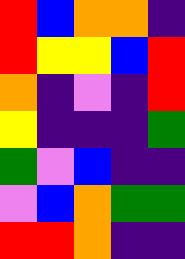[["red", "blue", "orange", "orange", "indigo"], ["red", "yellow", "yellow", "blue", "red"], ["orange", "indigo", "violet", "indigo", "red"], ["yellow", "indigo", "indigo", "indigo", "green"], ["green", "violet", "blue", "indigo", "indigo"], ["violet", "blue", "orange", "green", "green"], ["red", "red", "orange", "indigo", "indigo"]]